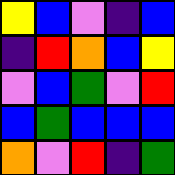[["yellow", "blue", "violet", "indigo", "blue"], ["indigo", "red", "orange", "blue", "yellow"], ["violet", "blue", "green", "violet", "red"], ["blue", "green", "blue", "blue", "blue"], ["orange", "violet", "red", "indigo", "green"]]